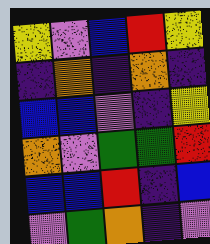[["yellow", "violet", "blue", "red", "yellow"], ["indigo", "orange", "indigo", "orange", "indigo"], ["blue", "blue", "violet", "indigo", "yellow"], ["orange", "violet", "green", "green", "red"], ["blue", "blue", "red", "indigo", "blue"], ["violet", "green", "orange", "indigo", "violet"]]